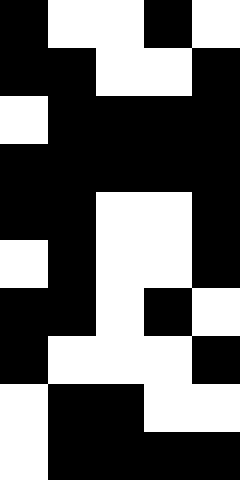[["black", "white", "white", "black", "white"], ["black", "black", "white", "white", "black"], ["white", "black", "black", "black", "black"], ["black", "black", "black", "black", "black"], ["black", "black", "white", "white", "black"], ["white", "black", "white", "white", "black"], ["black", "black", "white", "black", "white"], ["black", "white", "white", "white", "black"], ["white", "black", "black", "white", "white"], ["white", "black", "black", "black", "black"]]